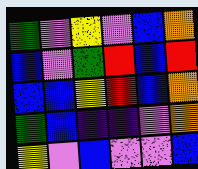[["green", "violet", "yellow", "violet", "blue", "orange"], ["blue", "violet", "green", "red", "blue", "red"], ["blue", "blue", "yellow", "red", "blue", "orange"], ["green", "blue", "indigo", "indigo", "violet", "orange"], ["yellow", "violet", "blue", "violet", "violet", "blue"]]